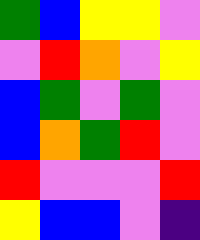[["green", "blue", "yellow", "yellow", "violet"], ["violet", "red", "orange", "violet", "yellow"], ["blue", "green", "violet", "green", "violet"], ["blue", "orange", "green", "red", "violet"], ["red", "violet", "violet", "violet", "red"], ["yellow", "blue", "blue", "violet", "indigo"]]